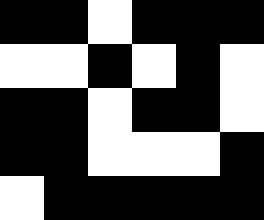[["black", "black", "white", "black", "black", "black"], ["white", "white", "black", "white", "black", "white"], ["black", "black", "white", "black", "black", "white"], ["black", "black", "white", "white", "white", "black"], ["white", "black", "black", "black", "black", "black"]]